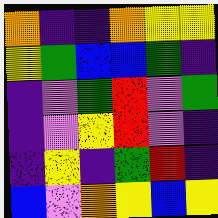[["orange", "indigo", "indigo", "orange", "yellow", "yellow"], ["yellow", "green", "blue", "blue", "green", "indigo"], ["indigo", "violet", "green", "red", "violet", "green"], ["indigo", "violet", "yellow", "red", "violet", "indigo"], ["indigo", "yellow", "indigo", "green", "red", "indigo"], ["blue", "violet", "orange", "yellow", "blue", "yellow"]]